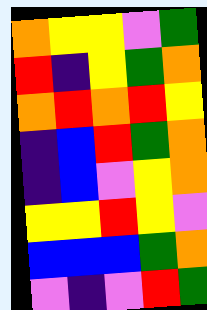[["orange", "yellow", "yellow", "violet", "green"], ["red", "indigo", "yellow", "green", "orange"], ["orange", "red", "orange", "red", "yellow"], ["indigo", "blue", "red", "green", "orange"], ["indigo", "blue", "violet", "yellow", "orange"], ["yellow", "yellow", "red", "yellow", "violet"], ["blue", "blue", "blue", "green", "orange"], ["violet", "indigo", "violet", "red", "green"]]